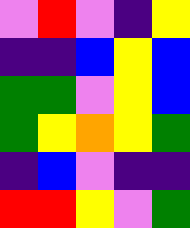[["violet", "red", "violet", "indigo", "yellow"], ["indigo", "indigo", "blue", "yellow", "blue"], ["green", "green", "violet", "yellow", "blue"], ["green", "yellow", "orange", "yellow", "green"], ["indigo", "blue", "violet", "indigo", "indigo"], ["red", "red", "yellow", "violet", "green"]]